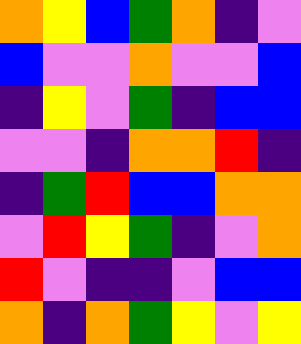[["orange", "yellow", "blue", "green", "orange", "indigo", "violet"], ["blue", "violet", "violet", "orange", "violet", "violet", "blue"], ["indigo", "yellow", "violet", "green", "indigo", "blue", "blue"], ["violet", "violet", "indigo", "orange", "orange", "red", "indigo"], ["indigo", "green", "red", "blue", "blue", "orange", "orange"], ["violet", "red", "yellow", "green", "indigo", "violet", "orange"], ["red", "violet", "indigo", "indigo", "violet", "blue", "blue"], ["orange", "indigo", "orange", "green", "yellow", "violet", "yellow"]]